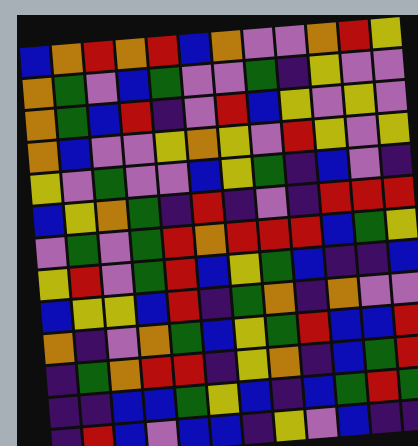[["blue", "orange", "red", "orange", "red", "blue", "orange", "violet", "violet", "orange", "red", "yellow"], ["orange", "green", "violet", "blue", "green", "violet", "violet", "green", "indigo", "yellow", "violet", "violet"], ["orange", "green", "blue", "red", "indigo", "violet", "red", "blue", "yellow", "violet", "yellow", "violet"], ["orange", "blue", "violet", "violet", "yellow", "orange", "yellow", "violet", "red", "yellow", "violet", "yellow"], ["yellow", "violet", "green", "violet", "violet", "blue", "yellow", "green", "indigo", "blue", "violet", "indigo"], ["blue", "yellow", "orange", "green", "indigo", "red", "indigo", "violet", "indigo", "red", "red", "red"], ["violet", "green", "violet", "green", "red", "orange", "red", "red", "red", "blue", "green", "yellow"], ["yellow", "red", "violet", "green", "red", "blue", "yellow", "green", "blue", "indigo", "indigo", "blue"], ["blue", "yellow", "yellow", "blue", "red", "indigo", "green", "orange", "indigo", "orange", "violet", "violet"], ["orange", "indigo", "violet", "orange", "green", "blue", "yellow", "green", "red", "blue", "blue", "red"], ["indigo", "green", "orange", "red", "red", "indigo", "yellow", "orange", "indigo", "blue", "green", "red"], ["indigo", "indigo", "blue", "blue", "green", "yellow", "blue", "indigo", "blue", "green", "red", "green"], ["indigo", "red", "blue", "violet", "blue", "blue", "indigo", "yellow", "violet", "blue", "indigo", "indigo"]]